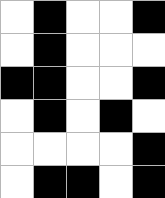[["white", "black", "white", "white", "black"], ["white", "black", "white", "white", "white"], ["black", "black", "white", "white", "black"], ["white", "black", "white", "black", "white"], ["white", "white", "white", "white", "black"], ["white", "black", "black", "white", "black"]]